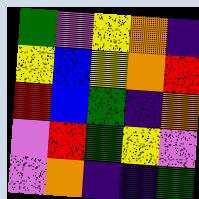[["green", "violet", "yellow", "orange", "indigo"], ["yellow", "blue", "yellow", "orange", "red"], ["red", "blue", "green", "indigo", "orange"], ["violet", "red", "green", "yellow", "violet"], ["violet", "orange", "indigo", "indigo", "green"]]